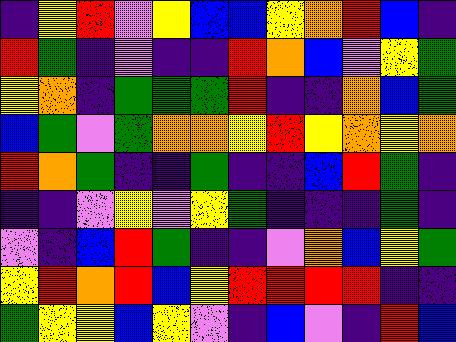[["indigo", "yellow", "red", "violet", "yellow", "blue", "blue", "yellow", "orange", "red", "blue", "indigo"], ["red", "green", "indigo", "violet", "indigo", "indigo", "red", "orange", "blue", "violet", "yellow", "green"], ["yellow", "orange", "indigo", "green", "green", "green", "red", "indigo", "indigo", "orange", "blue", "green"], ["blue", "green", "violet", "green", "orange", "orange", "yellow", "red", "yellow", "orange", "yellow", "orange"], ["red", "orange", "green", "indigo", "indigo", "green", "indigo", "indigo", "blue", "red", "green", "indigo"], ["indigo", "indigo", "violet", "yellow", "violet", "yellow", "green", "indigo", "indigo", "indigo", "green", "indigo"], ["violet", "indigo", "blue", "red", "green", "indigo", "indigo", "violet", "orange", "blue", "yellow", "green"], ["yellow", "red", "orange", "red", "blue", "yellow", "red", "red", "red", "red", "indigo", "indigo"], ["green", "yellow", "yellow", "blue", "yellow", "violet", "indigo", "blue", "violet", "indigo", "red", "blue"]]